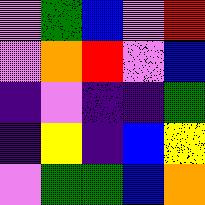[["violet", "green", "blue", "violet", "red"], ["violet", "orange", "red", "violet", "blue"], ["indigo", "violet", "indigo", "indigo", "green"], ["indigo", "yellow", "indigo", "blue", "yellow"], ["violet", "green", "green", "blue", "orange"]]